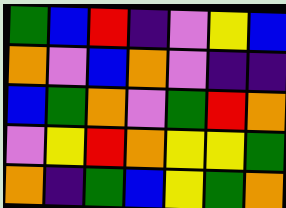[["green", "blue", "red", "indigo", "violet", "yellow", "blue"], ["orange", "violet", "blue", "orange", "violet", "indigo", "indigo"], ["blue", "green", "orange", "violet", "green", "red", "orange"], ["violet", "yellow", "red", "orange", "yellow", "yellow", "green"], ["orange", "indigo", "green", "blue", "yellow", "green", "orange"]]